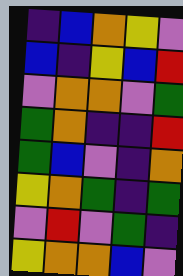[["indigo", "blue", "orange", "yellow", "violet"], ["blue", "indigo", "yellow", "blue", "red"], ["violet", "orange", "orange", "violet", "green"], ["green", "orange", "indigo", "indigo", "red"], ["green", "blue", "violet", "indigo", "orange"], ["yellow", "orange", "green", "indigo", "green"], ["violet", "red", "violet", "green", "indigo"], ["yellow", "orange", "orange", "blue", "violet"]]